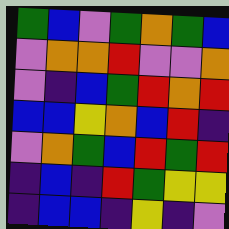[["green", "blue", "violet", "green", "orange", "green", "blue"], ["violet", "orange", "orange", "red", "violet", "violet", "orange"], ["violet", "indigo", "blue", "green", "red", "orange", "red"], ["blue", "blue", "yellow", "orange", "blue", "red", "indigo"], ["violet", "orange", "green", "blue", "red", "green", "red"], ["indigo", "blue", "indigo", "red", "green", "yellow", "yellow"], ["indigo", "blue", "blue", "indigo", "yellow", "indigo", "violet"]]